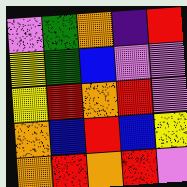[["violet", "green", "orange", "indigo", "red"], ["yellow", "green", "blue", "violet", "violet"], ["yellow", "red", "orange", "red", "violet"], ["orange", "blue", "red", "blue", "yellow"], ["orange", "red", "orange", "red", "violet"]]